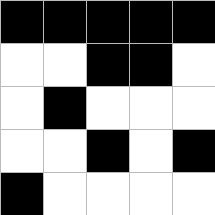[["black", "black", "black", "black", "black"], ["white", "white", "black", "black", "white"], ["white", "black", "white", "white", "white"], ["white", "white", "black", "white", "black"], ["black", "white", "white", "white", "white"]]